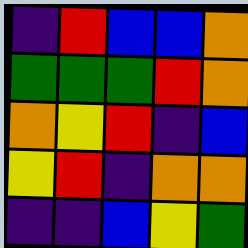[["indigo", "red", "blue", "blue", "orange"], ["green", "green", "green", "red", "orange"], ["orange", "yellow", "red", "indigo", "blue"], ["yellow", "red", "indigo", "orange", "orange"], ["indigo", "indigo", "blue", "yellow", "green"]]